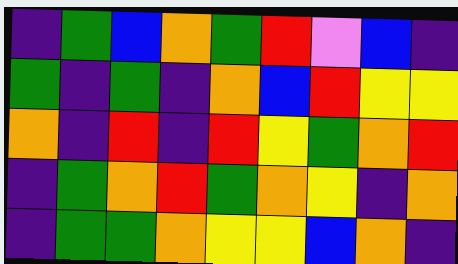[["indigo", "green", "blue", "orange", "green", "red", "violet", "blue", "indigo"], ["green", "indigo", "green", "indigo", "orange", "blue", "red", "yellow", "yellow"], ["orange", "indigo", "red", "indigo", "red", "yellow", "green", "orange", "red"], ["indigo", "green", "orange", "red", "green", "orange", "yellow", "indigo", "orange"], ["indigo", "green", "green", "orange", "yellow", "yellow", "blue", "orange", "indigo"]]